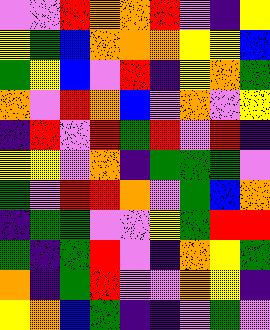[["violet", "violet", "red", "orange", "orange", "red", "violet", "indigo", "yellow"], ["yellow", "green", "blue", "orange", "orange", "orange", "yellow", "yellow", "blue"], ["green", "yellow", "blue", "violet", "red", "indigo", "yellow", "orange", "green"], ["orange", "violet", "red", "orange", "blue", "violet", "orange", "violet", "yellow"], ["indigo", "red", "violet", "red", "green", "red", "violet", "red", "indigo"], ["yellow", "yellow", "violet", "orange", "indigo", "green", "green", "green", "violet"], ["green", "violet", "red", "red", "orange", "violet", "green", "blue", "orange"], ["indigo", "green", "green", "violet", "violet", "yellow", "green", "red", "red"], ["green", "indigo", "green", "red", "violet", "indigo", "orange", "yellow", "green"], ["orange", "indigo", "green", "red", "violet", "violet", "orange", "yellow", "indigo"], ["yellow", "orange", "blue", "green", "indigo", "indigo", "violet", "green", "violet"]]